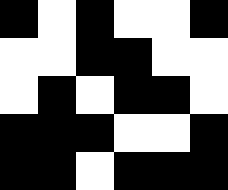[["black", "white", "black", "white", "white", "black"], ["white", "white", "black", "black", "white", "white"], ["white", "black", "white", "black", "black", "white"], ["black", "black", "black", "white", "white", "black"], ["black", "black", "white", "black", "black", "black"]]